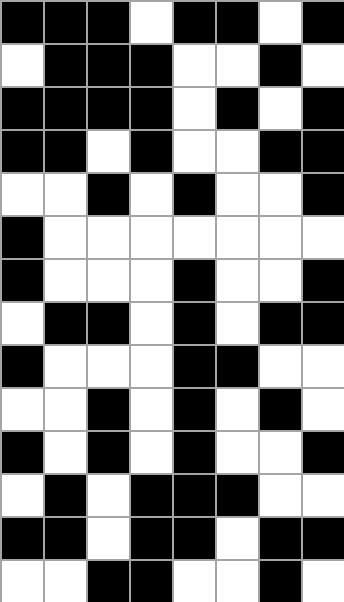[["black", "black", "black", "white", "black", "black", "white", "black"], ["white", "black", "black", "black", "white", "white", "black", "white"], ["black", "black", "black", "black", "white", "black", "white", "black"], ["black", "black", "white", "black", "white", "white", "black", "black"], ["white", "white", "black", "white", "black", "white", "white", "black"], ["black", "white", "white", "white", "white", "white", "white", "white"], ["black", "white", "white", "white", "black", "white", "white", "black"], ["white", "black", "black", "white", "black", "white", "black", "black"], ["black", "white", "white", "white", "black", "black", "white", "white"], ["white", "white", "black", "white", "black", "white", "black", "white"], ["black", "white", "black", "white", "black", "white", "white", "black"], ["white", "black", "white", "black", "black", "black", "white", "white"], ["black", "black", "white", "black", "black", "white", "black", "black"], ["white", "white", "black", "black", "white", "white", "black", "white"]]